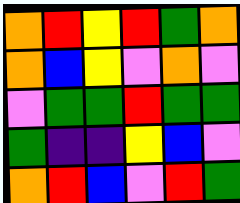[["orange", "red", "yellow", "red", "green", "orange"], ["orange", "blue", "yellow", "violet", "orange", "violet"], ["violet", "green", "green", "red", "green", "green"], ["green", "indigo", "indigo", "yellow", "blue", "violet"], ["orange", "red", "blue", "violet", "red", "green"]]